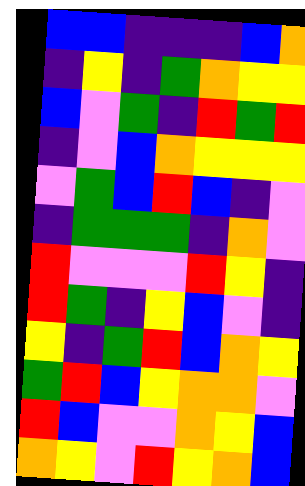[["blue", "blue", "indigo", "indigo", "indigo", "blue", "orange"], ["indigo", "yellow", "indigo", "green", "orange", "yellow", "yellow"], ["blue", "violet", "green", "indigo", "red", "green", "red"], ["indigo", "violet", "blue", "orange", "yellow", "yellow", "yellow"], ["violet", "green", "blue", "red", "blue", "indigo", "violet"], ["indigo", "green", "green", "green", "indigo", "orange", "violet"], ["red", "violet", "violet", "violet", "red", "yellow", "indigo"], ["red", "green", "indigo", "yellow", "blue", "violet", "indigo"], ["yellow", "indigo", "green", "red", "blue", "orange", "yellow"], ["green", "red", "blue", "yellow", "orange", "orange", "violet"], ["red", "blue", "violet", "violet", "orange", "yellow", "blue"], ["orange", "yellow", "violet", "red", "yellow", "orange", "blue"]]